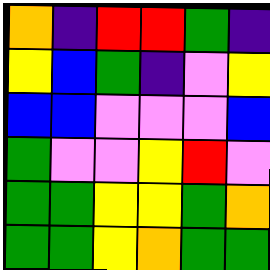[["orange", "indigo", "red", "red", "green", "indigo"], ["yellow", "blue", "green", "indigo", "violet", "yellow"], ["blue", "blue", "violet", "violet", "violet", "blue"], ["green", "violet", "violet", "yellow", "red", "violet"], ["green", "green", "yellow", "yellow", "green", "orange"], ["green", "green", "yellow", "orange", "green", "green"]]